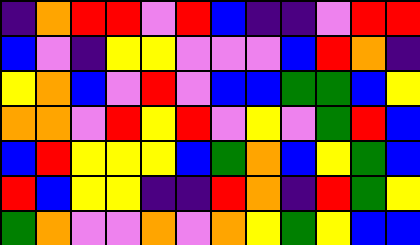[["indigo", "orange", "red", "red", "violet", "red", "blue", "indigo", "indigo", "violet", "red", "red"], ["blue", "violet", "indigo", "yellow", "yellow", "violet", "violet", "violet", "blue", "red", "orange", "indigo"], ["yellow", "orange", "blue", "violet", "red", "violet", "blue", "blue", "green", "green", "blue", "yellow"], ["orange", "orange", "violet", "red", "yellow", "red", "violet", "yellow", "violet", "green", "red", "blue"], ["blue", "red", "yellow", "yellow", "yellow", "blue", "green", "orange", "blue", "yellow", "green", "blue"], ["red", "blue", "yellow", "yellow", "indigo", "indigo", "red", "orange", "indigo", "red", "green", "yellow"], ["green", "orange", "violet", "violet", "orange", "violet", "orange", "yellow", "green", "yellow", "blue", "blue"]]